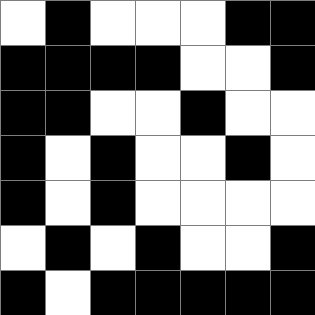[["white", "black", "white", "white", "white", "black", "black"], ["black", "black", "black", "black", "white", "white", "black"], ["black", "black", "white", "white", "black", "white", "white"], ["black", "white", "black", "white", "white", "black", "white"], ["black", "white", "black", "white", "white", "white", "white"], ["white", "black", "white", "black", "white", "white", "black"], ["black", "white", "black", "black", "black", "black", "black"]]